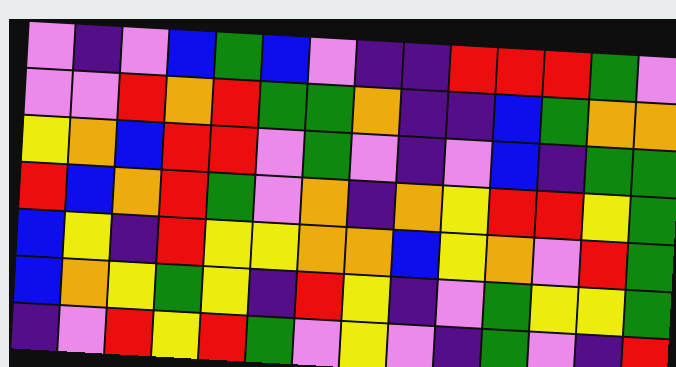[["violet", "indigo", "violet", "blue", "green", "blue", "violet", "indigo", "indigo", "red", "red", "red", "green", "violet"], ["violet", "violet", "red", "orange", "red", "green", "green", "orange", "indigo", "indigo", "blue", "green", "orange", "orange"], ["yellow", "orange", "blue", "red", "red", "violet", "green", "violet", "indigo", "violet", "blue", "indigo", "green", "green"], ["red", "blue", "orange", "red", "green", "violet", "orange", "indigo", "orange", "yellow", "red", "red", "yellow", "green"], ["blue", "yellow", "indigo", "red", "yellow", "yellow", "orange", "orange", "blue", "yellow", "orange", "violet", "red", "green"], ["blue", "orange", "yellow", "green", "yellow", "indigo", "red", "yellow", "indigo", "violet", "green", "yellow", "yellow", "green"], ["indigo", "violet", "red", "yellow", "red", "green", "violet", "yellow", "violet", "indigo", "green", "violet", "indigo", "red"]]